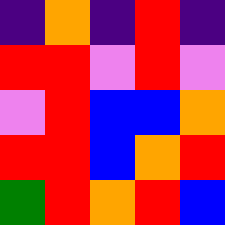[["indigo", "orange", "indigo", "red", "indigo"], ["red", "red", "violet", "red", "violet"], ["violet", "red", "blue", "blue", "orange"], ["red", "red", "blue", "orange", "red"], ["green", "red", "orange", "red", "blue"]]